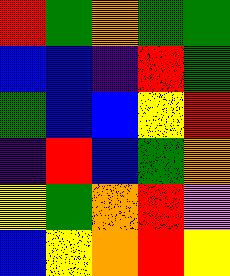[["red", "green", "orange", "green", "green"], ["blue", "blue", "indigo", "red", "green"], ["green", "blue", "blue", "yellow", "red"], ["indigo", "red", "blue", "green", "orange"], ["yellow", "green", "orange", "red", "violet"], ["blue", "yellow", "orange", "red", "yellow"]]